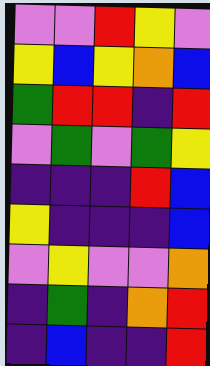[["violet", "violet", "red", "yellow", "violet"], ["yellow", "blue", "yellow", "orange", "blue"], ["green", "red", "red", "indigo", "red"], ["violet", "green", "violet", "green", "yellow"], ["indigo", "indigo", "indigo", "red", "blue"], ["yellow", "indigo", "indigo", "indigo", "blue"], ["violet", "yellow", "violet", "violet", "orange"], ["indigo", "green", "indigo", "orange", "red"], ["indigo", "blue", "indigo", "indigo", "red"]]